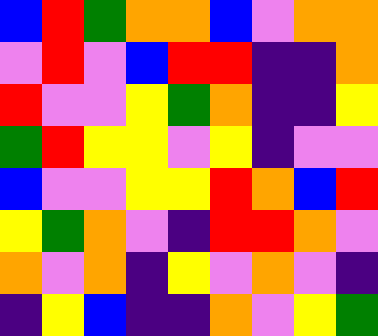[["blue", "red", "green", "orange", "orange", "blue", "violet", "orange", "orange"], ["violet", "red", "violet", "blue", "red", "red", "indigo", "indigo", "orange"], ["red", "violet", "violet", "yellow", "green", "orange", "indigo", "indigo", "yellow"], ["green", "red", "yellow", "yellow", "violet", "yellow", "indigo", "violet", "violet"], ["blue", "violet", "violet", "yellow", "yellow", "red", "orange", "blue", "red"], ["yellow", "green", "orange", "violet", "indigo", "red", "red", "orange", "violet"], ["orange", "violet", "orange", "indigo", "yellow", "violet", "orange", "violet", "indigo"], ["indigo", "yellow", "blue", "indigo", "indigo", "orange", "violet", "yellow", "green"]]